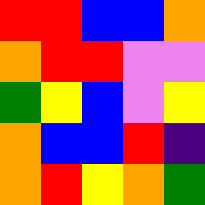[["red", "red", "blue", "blue", "orange"], ["orange", "red", "red", "violet", "violet"], ["green", "yellow", "blue", "violet", "yellow"], ["orange", "blue", "blue", "red", "indigo"], ["orange", "red", "yellow", "orange", "green"]]